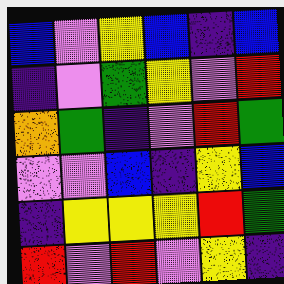[["blue", "violet", "yellow", "blue", "indigo", "blue"], ["indigo", "violet", "green", "yellow", "violet", "red"], ["orange", "green", "indigo", "violet", "red", "green"], ["violet", "violet", "blue", "indigo", "yellow", "blue"], ["indigo", "yellow", "yellow", "yellow", "red", "green"], ["red", "violet", "red", "violet", "yellow", "indigo"]]